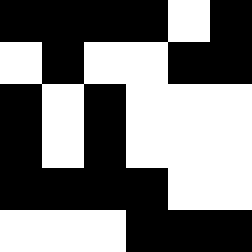[["black", "black", "black", "black", "white", "black"], ["white", "black", "white", "white", "black", "black"], ["black", "white", "black", "white", "white", "white"], ["black", "white", "black", "white", "white", "white"], ["black", "black", "black", "black", "white", "white"], ["white", "white", "white", "black", "black", "black"]]